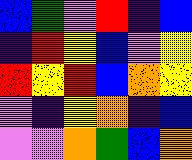[["blue", "green", "violet", "red", "indigo", "blue"], ["indigo", "red", "yellow", "blue", "violet", "yellow"], ["red", "yellow", "red", "blue", "orange", "yellow"], ["violet", "indigo", "yellow", "orange", "indigo", "blue"], ["violet", "violet", "orange", "green", "blue", "orange"]]